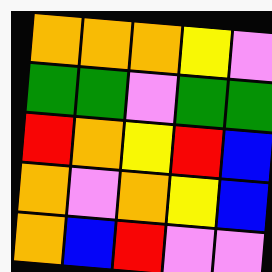[["orange", "orange", "orange", "yellow", "violet"], ["green", "green", "violet", "green", "green"], ["red", "orange", "yellow", "red", "blue"], ["orange", "violet", "orange", "yellow", "blue"], ["orange", "blue", "red", "violet", "violet"]]